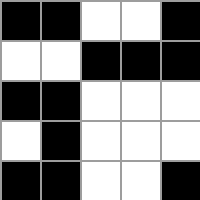[["black", "black", "white", "white", "black"], ["white", "white", "black", "black", "black"], ["black", "black", "white", "white", "white"], ["white", "black", "white", "white", "white"], ["black", "black", "white", "white", "black"]]